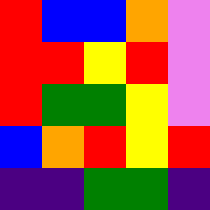[["red", "blue", "blue", "orange", "violet"], ["red", "red", "yellow", "red", "violet"], ["red", "green", "green", "yellow", "violet"], ["blue", "orange", "red", "yellow", "red"], ["indigo", "indigo", "green", "green", "indigo"]]